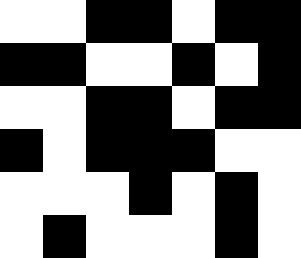[["white", "white", "black", "black", "white", "black", "black"], ["black", "black", "white", "white", "black", "white", "black"], ["white", "white", "black", "black", "white", "black", "black"], ["black", "white", "black", "black", "black", "white", "white"], ["white", "white", "white", "black", "white", "black", "white"], ["white", "black", "white", "white", "white", "black", "white"]]